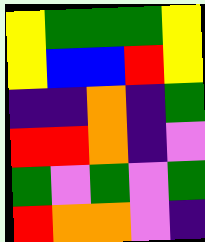[["yellow", "green", "green", "green", "yellow"], ["yellow", "blue", "blue", "red", "yellow"], ["indigo", "indigo", "orange", "indigo", "green"], ["red", "red", "orange", "indigo", "violet"], ["green", "violet", "green", "violet", "green"], ["red", "orange", "orange", "violet", "indigo"]]